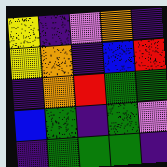[["yellow", "indigo", "violet", "orange", "indigo"], ["yellow", "orange", "indigo", "blue", "red"], ["indigo", "orange", "red", "green", "green"], ["blue", "green", "indigo", "green", "violet"], ["indigo", "green", "green", "green", "indigo"]]